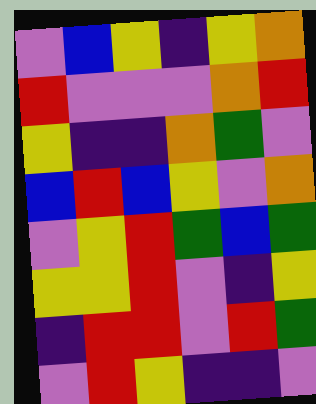[["violet", "blue", "yellow", "indigo", "yellow", "orange"], ["red", "violet", "violet", "violet", "orange", "red"], ["yellow", "indigo", "indigo", "orange", "green", "violet"], ["blue", "red", "blue", "yellow", "violet", "orange"], ["violet", "yellow", "red", "green", "blue", "green"], ["yellow", "yellow", "red", "violet", "indigo", "yellow"], ["indigo", "red", "red", "violet", "red", "green"], ["violet", "red", "yellow", "indigo", "indigo", "violet"]]